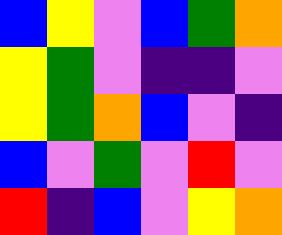[["blue", "yellow", "violet", "blue", "green", "orange"], ["yellow", "green", "violet", "indigo", "indigo", "violet"], ["yellow", "green", "orange", "blue", "violet", "indigo"], ["blue", "violet", "green", "violet", "red", "violet"], ["red", "indigo", "blue", "violet", "yellow", "orange"]]